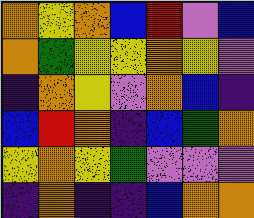[["orange", "yellow", "orange", "blue", "red", "violet", "blue"], ["orange", "green", "yellow", "yellow", "orange", "yellow", "violet"], ["indigo", "orange", "yellow", "violet", "orange", "blue", "indigo"], ["blue", "red", "orange", "indigo", "blue", "green", "orange"], ["yellow", "orange", "yellow", "green", "violet", "violet", "violet"], ["indigo", "orange", "indigo", "indigo", "blue", "orange", "orange"]]